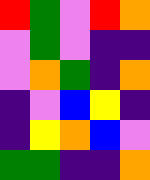[["red", "green", "violet", "red", "orange"], ["violet", "green", "violet", "indigo", "indigo"], ["violet", "orange", "green", "indigo", "orange"], ["indigo", "violet", "blue", "yellow", "indigo"], ["indigo", "yellow", "orange", "blue", "violet"], ["green", "green", "indigo", "indigo", "orange"]]